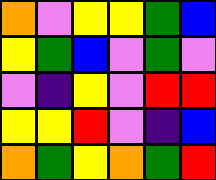[["orange", "violet", "yellow", "yellow", "green", "blue"], ["yellow", "green", "blue", "violet", "green", "violet"], ["violet", "indigo", "yellow", "violet", "red", "red"], ["yellow", "yellow", "red", "violet", "indigo", "blue"], ["orange", "green", "yellow", "orange", "green", "red"]]